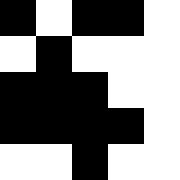[["black", "white", "black", "black", "white"], ["white", "black", "white", "white", "white"], ["black", "black", "black", "white", "white"], ["black", "black", "black", "black", "white"], ["white", "white", "black", "white", "white"]]